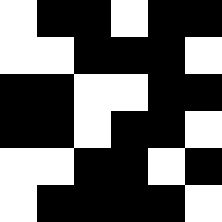[["white", "black", "black", "white", "black", "black"], ["white", "white", "black", "black", "black", "white"], ["black", "black", "white", "white", "black", "black"], ["black", "black", "white", "black", "black", "white"], ["white", "white", "black", "black", "white", "black"], ["white", "black", "black", "black", "black", "white"]]